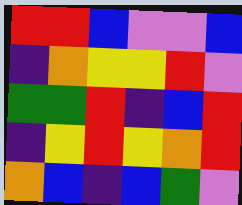[["red", "red", "blue", "violet", "violet", "blue"], ["indigo", "orange", "yellow", "yellow", "red", "violet"], ["green", "green", "red", "indigo", "blue", "red"], ["indigo", "yellow", "red", "yellow", "orange", "red"], ["orange", "blue", "indigo", "blue", "green", "violet"]]